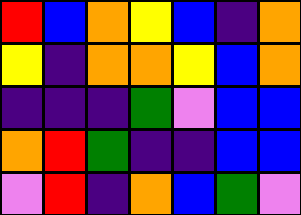[["red", "blue", "orange", "yellow", "blue", "indigo", "orange"], ["yellow", "indigo", "orange", "orange", "yellow", "blue", "orange"], ["indigo", "indigo", "indigo", "green", "violet", "blue", "blue"], ["orange", "red", "green", "indigo", "indigo", "blue", "blue"], ["violet", "red", "indigo", "orange", "blue", "green", "violet"]]